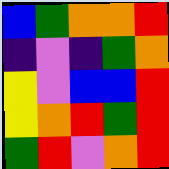[["blue", "green", "orange", "orange", "red"], ["indigo", "violet", "indigo", "green", "orange"], ["yellow", "violet", "blue", "blue", "red"], ["yellow", "orange", "red", "green", "red"], ["green", "red", "violet", "orange", "red"]]